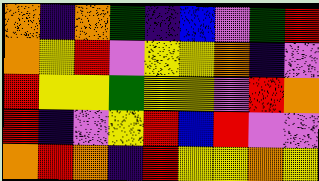[["orange", "indigo", "orange", "green", "indigo", "blue", "violet", "green", "red"], ["orange", "yellow", "red", "violet", "yellow", "yellow", "orange", "indigo", "violet"], ["red", "yellow", "yellow", "green", "yellow", "yellow", "violet", "red", "orange"], ["red", "indigo", "violet", "yellow", "red", "blue", "red", "violet", "violet"], ["orange", "red", "orange", "indigo", "red", "yellow", "yellow", "orange", "yellow"]]